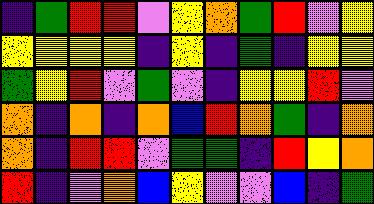[["indigo", "green", "red", "red", "violet", "yellow", "orange", "green", "red", "violet", "yellow"], ["yellow", "yellow", "yellow", "yellow", "indigo", "yellow", "indigo", "green", "indigo", "yellow", "yellow"], ["green", "yellow", "red", "violet", "green", "violet", "indigo", "yellow", "yellow", "red", "violet"], ["orange", "indigo", "orange", "indigo", "orange", "blue", "red", "orange", "green", "indigo", "orange"], ["orange", "indigo", "red", "red", "violet", "green", "green", "indigo", "red", "yellow", "orange"], ["red", "indigo", "violet", "orange", "blue", "yellow", "violet", "violet", "blue", "indigo", "green"]]